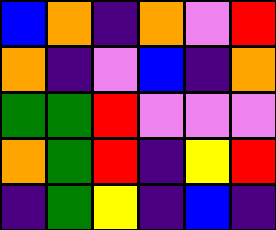[["blue", "orange", "indigo", "orange", "violet", "red"], ["orange", "indigo", "violet", "blue", "indigo", "orange"], ["green", "green", "red", "violet", "violet", "violet"], ["orange", "green", "red", "indigo", "yellow", "red"], ["indigo", "green", "yellow", "indigo", "blue", "indigo"]]